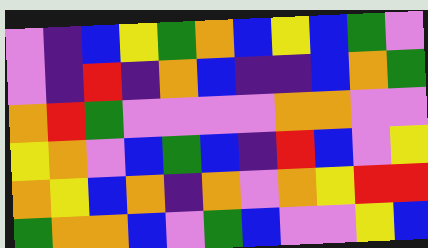[["violet", "indigo", "blue", "yellow", "green", "orange", "blue", "yellow", "blue", "green", "violet"], ["violet", "indigo", "red", "indigo", "orange", "blue", "indigo", "indigo", "blue", "orange", "green"], ["orange", "red", "green", "violet", "violet", "violet", "violet", "orange", "orange", "violet", "violet"], ["yellow", "orange", "violet", "blue", "green", "blue", "indigo", "red", "blue", "violet", "yellow"], ["orange", "yellow", "blue", "orange", "indigo", "orange", "violet", "orange", "yellow", "red", "red"], ["green", "orange", "orange", "blue", "violet", "green", "blue", "violet", "violet", "yellow", "blue"]]